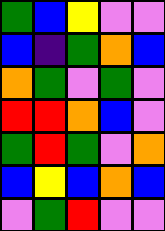[["green", "blue", "yellow", "violet", "violet"], ["blue", "indigo", "green", "orange", "blue"], ["orange", "green", "violet", "green", "violet"], ["red", "red", "orange", "blue", "violet"], ["green", "red", "green", "violet", "orange"], ["blue", "yellow", "blue", "orange", "blue"], ["violet", "green", "red", "violet", "violet"]]